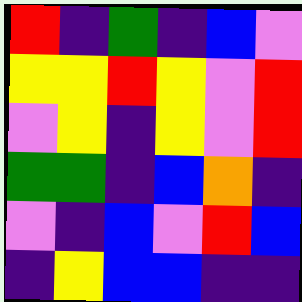[["red", "indigo", "green", "indigo", "blue", "violet"], ["yellow", "yellow", "red", "yellow", "violet", "red"], ["violet", "yellow", "indigo", "yellow", "violet", "red"], ["green", "green", "indigo", "blue", "orange", "indigo"], ["violet", "indigo", "blue", "violet", "red", "blue"], ["indigo", "yellow", "blue", "blue", "indigo", "indigo"]]